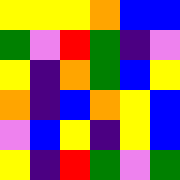[["yellow", "yellow", "yellow", "orange", "blue", "blue"], ["green", "violet", "red", "green", "indigo", "violet"], ["yellow", "indigo", "orange", "green", "blue", "yellow"], ["orange", "indigo", "blue", "orange", "yellow", "blue"], ["violet", "blue", "yellow", "indigo", "yellow", "blue"], ["yellow", "indigo", "red", "green", "violet", "green"]]